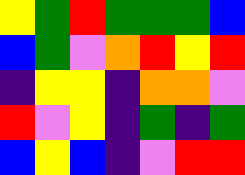[["yellow", "green", "red", "green", "green", "green", "blue"], ["blue", "green", "violet", "orange", "red", "yellow", "red"], ["indigo", "yellow", "yellow", "indigo", "orange", "orange", "violet"], ["red", "violet", "yellow", "indigo", "green", "indigo", "green"], ["blue", "yellow", "blue", "indigo", "violet", "red", "red"]]